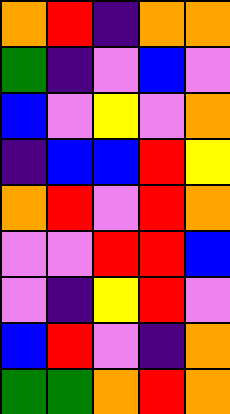[["orange", "red", "indigo", "orange", "orange"], ["green", "indigo", "violet", "blue", "violet"], ["blue", "violet", "yellow", "violet", "orange"], ["indigo", "blue", "blue", "red", "yellow"], ["orange", "red", "violet", "red", "orange"], ["violet", "violet", "red", "red", "blue"], ["violet", "indigo", "yellow", "red", "violet"], ["blue", "red", "violet", "indigo", "orange"], ["green", "green", "orange", "red", "orange"]]